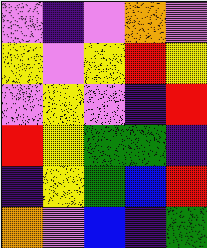[["violet", "indigo", "violet", "orange", "violet"], ["yellow", "violet", "yellow", "red", "yellow"], ["violet", "yellow", "violet", "indigo", "red"], ["red", "yellow", "green", "green", "indigo"], ["indigo", "yellow", "green", "blue", "red"], ["orange", "violet", "blue", "indigo", "green"]]